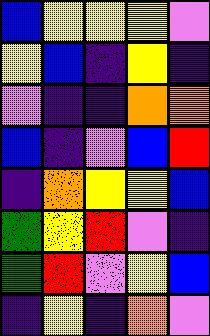[["blue", "yellow", "yellow", "yellow", "violet"], ["yellow", "blue", "indigo", "yellow", "indigo"], ["violet", "indigo", "indigo", "orange", "orange"], ["blue", "indigo", "violet", "blue", "red"], ["indigo", "orange", "yellow", "yellow", "blue"], ["green", "yellow", "red", "violet", "indigo"], ["green", "red", "violet", "yellow", "blue"], ["indigo", "yellow", "indigo", "orange", "violet"]]